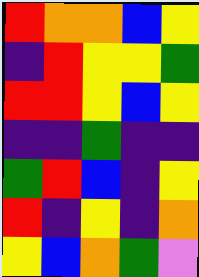[["red", "orange", "orange", "blue", "yellow"], ["indigo", "red", "yellow", "yellow", "green"], ["red", "red", "yellow", "blue", "yellow"], ["indigo", "indigo", "green", "indigo", "indigo"], ["green", "red", "blue", "indigo", "yellow"], ["red", "indigo", "yellow", "indigo", "orange"], ["yellow", "blue", "orange", "green", "violet"]]